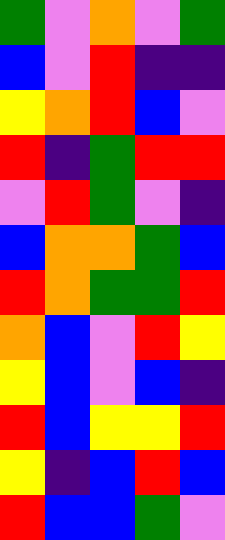[["green", "violet", "orange", "violet", "green"], ["blue", "violet", "red", "indigo", "indigo"], ["yellow", "orange", "red", "blue", "violet"], ["red", "indigo", "green", "red", "red"], ["violet", "red", "green", "violet", "indigo"], ["blue", "orange", "orange", "green", "blue"], ["red", "orange", "green", "green", "red"], ["orange", "blue", "violet", "red", "yellow"], ["yellow", "blue", "violet", "blue", "indigo"], ["red", "blue", "yellow", "yellow", "red"], ["yellow", "indigo", "blue", "red", "blue"], ["red", "blue", "blue", "green", "violet"]]